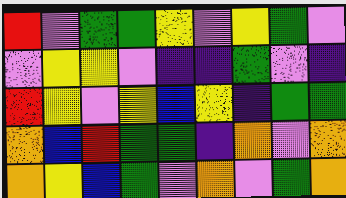[["red", "violet", "green", "green", "yellow", "violet", "yellow", "green", "violet"], ["violet", "yellow", "yellow", "violet", "indigo", "indigo", "green", "violet", "indigo"], ["red", "yellow", "violet", "yellow", "blue", "yellow", "indigo", "green", "green"], ["orange", "blue", "red", "green", "green", "indigo", "orange", "violet", "orange"], ["orange", "yellow", "blue", "green", "violet", "orange", "violet", "green", "orange"]]